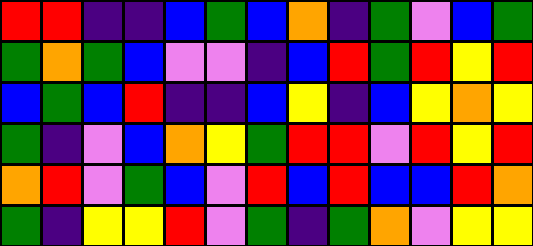[["red", "red", "indigo", "indigo", "blue", "green", "blue", "orange", "indigo", "green", "violet", "blue", "green"], ["green", "orange", "green", "blue", "violet", "violet", "indigo", "blue", "red", "green", "red", "yellow", "red"], ["blue", "green", "blue", "red", "indigo", "indigo", "blue", "yellow", "indigo", "blue", "yellow", "orange", "yellow"], ["green", "indigo", "violet", "blue", "orange", "yellow", "green", "red", "red", "violet", "red", "yellow", "red"], ["orange", "red", "violet", "green", "blue", "violet", "red", "blue", "red", "blue", "blue", "red", "orange"], ["green", "indigo", "yellow", "yellow", "red", "violet", "green", "indigo", "green", "orange", "violet", "yellow", "yellow"]]